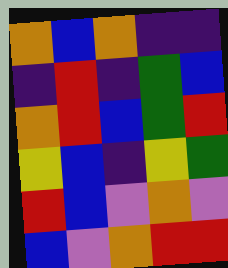[["orange", "blue", "orange", "indigo", "indigo"], ["indigo", "red", "indigo", "green", "blue"], ["orange", "red", "blue", "green", "red"], ["yellow", "blue", "indigo", "yellow", "green"], ["red", "blue", "violet", "orange", "violet"], ["blue", "violet", "orange", "red", "red"]]